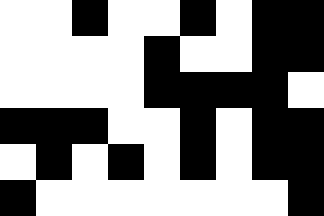[["white", "white", "black", "white", "white", "black", "white", "black", "black"], ["white", "white", "white", "white", "black", "white", "white", "black", "black"], ["white", "white", "white", "white", "black", "black", "black", "black", "white"], ["black", "black", "black", "white", "white", "black", "white", "black", "black"], ["white", "black", "white", "black", "white", "black", "white", "black", "black"], ["black", "white", "white", "white", "white", "white", "white", "white", "black"]]